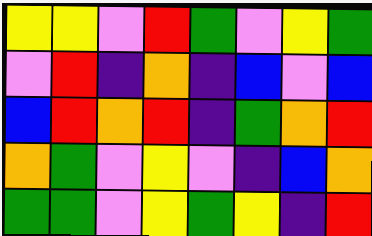[["yellow", "yellow", "violet", "red", "green", "violet", "yellow", "green"], ["violet", "red", "indigo", "orange", "indigo", "blue", "violet", "blue"], ["blue", "red", "orange", "red", "indigo", "green", "orange", "red"], ["orange", "green", "violet", "yellow", "violet", "indigo", "blue", "orange"], ["green", "green", "violet", "yellow", "green", "yellow", "indigo", "red"]]